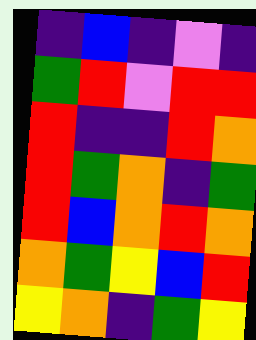[["indigo", "blue", "indigo", "violet", "indigo"], ["green", "red", "violet", "red", "red"], ["red", "indigo", "indigo", "red", "orange"], ["red", "green", "orange", "indigo", "green"], ["red", "blue", "orange", "red", "orange"], ["orange", "green", "yellow", "blue", "red"], ["yellow", "orange", "indigo", "green", "yellow"]]